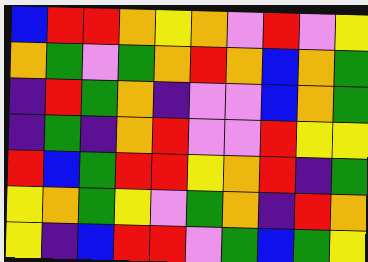[["blue", "red", "red", "orange", "yellow", "orange", "violet", "red", "violet", "yellow"], ["orange", "green", "violet", "green", "orange", "red", "orange", "blue", "orange", "green"], ["indigo", "red", "green", "orange", "indigo", "violet", "violet", "blue", "orange", "green"], ["indigo", "green", "indigo", "orange", "red", "violet", "violet", "red", "yellow", "yellow"], ["red", "blue", "green", "red", "red", "yellow", "orange", "red", "indigo", "green"], ["yellow", "orange", "green", "yellow", "violet", "green", "orange", "indigo", "red", "orange"], ["yellow", "indigo", "blue", "red", "red", "violet", "green", "blue", "green", "yellow"]]